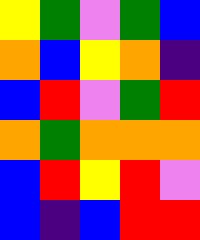[["yellow", "green", "violet", "green", "blue"], ["orange", "blue", "yellow", "orange", "indigo"], ["blue", "red", "violet", "green", "red"], ["orange", "green", "orange", "orange", "orange"], ["blue", "red", "yellow", "red", "violet"], ["blue", "indigo", "blue", "red", "red"]]